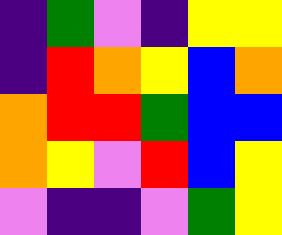[["indigo", "green", "violet", "indigo", "yellow", "yellow"], ["indigo", "red", "orange", "yellow", "blue", "orange"], ["orange", "red", "red", "green", "blue", "blue"], ["orange", "yellow", "violet", "red", "blue", "yellow"], ["violet", "indigo", "indigo", "violet", "green", "yellow"]]